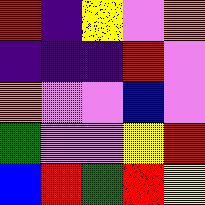[["red", "indigo", "yellow", "violet", "orange"], ["indigo", "indigo", "indigo", "red", "violet"], ["orange", "violet", "violet", "blue", "violet"], ["green", "violet", "violet", "yellow", "red"], ["blue", "red", "green", "red", "yellow"]]